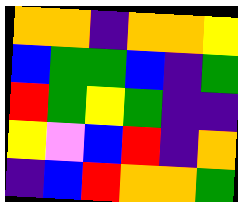[["orange", "orange", "indigo", "orange", "orange", "yellow"], ["blue", "green", "green", "blue", "indigo", "green"], ["red", "green", "yellow", "green", "indigo", "indigo"], ["yellow", "violet", "blue", "red", "indigo", "orange"], ["indigo", "blue", "red", "orange", "orange", "green"]]